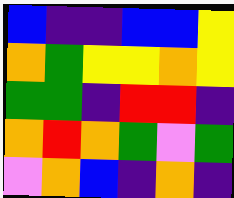[["blue", "indigo", "indigo", "blue", "blue", "yellow"], ["orange", "green", "yellow", "yellow", "orange", "yellow"], ["green", "green", "indigo", "red", "red", "indigo"], ["orange", "red", "orange", "green", "violet", "green"], ["violet", "orange", "blue", "indigo", "orange", "indigo"]]